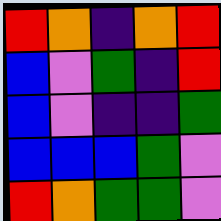[["red", "orange", "indigo", "orange", "red"], ["blue", "violet", "green", "indigo", "red"], ["blue", "violet", "indigo", "indigo", "green"], ["blue", "blue", "blue", "green", "violet"], ["red", "orange", "green", "green", "violet"]]